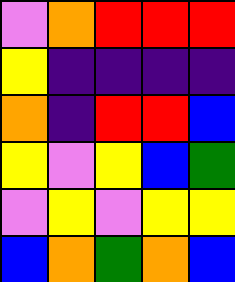[["violet", "orange", "red", "red", "red"], ["yellow", "indigo", "indigo", "indigo", "indigo"], ["orange", "indigo", "red", "red", "blue"], ["yellow", "violet", "yellow", "blue", "green"], ["violet", "yellow", "violet", "yellow", "yellow"], ["blue", "orange", "green", "orange", "blue"]]